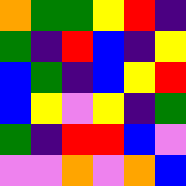[["orange", "green", "green", "yellow", "red", "indigo"], ["green", "indigo", "red", "blue", "indigo", "yellow"], ["blue", "green", "indigo", "blue", "yellow", "red"], ["blue", "yellow", "violet", "yellow", "indigo", "green"], ["green", "indigo", "red", "red", "blue", "violet"], ["violet", "violet", "orange", "violet", "orange", "blue"]]